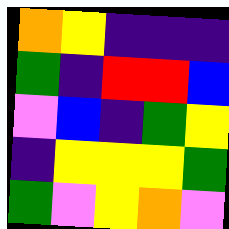[["orange", "yellow", "indigo", "indigo", "indigo"], ["green", "indigo", "red", "red", "blue"], ["violet", "blue", "indigo", "green", "yellow"], ["indigo", "yellow", "yellow", "yellow", "green"], ["green", "violet", "yellow", "orange", "violet"]]